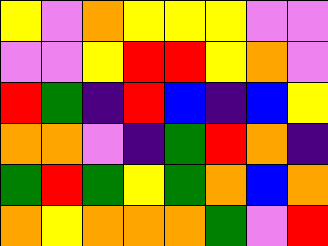[["yellow", "violet", "orange", "yellow", "yellow", "yellow", "violet", "violet"], ["violet", "violet", "yellow", "red", "red", "yellow", "orange", "violet"], ["red", "green", "indigo", "red", "blue", "indigo", "blue", "yellow"], ["orange", "orange", "violet", "indigo", "green", "red", "orange", "indigo"], ["green", "red", "green", "yellow", "green", "orange", "blue", "orange"], ["orange", "yellow", "orange", "orange", "orange", "green", "violet", "red"]]